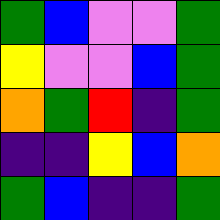[["green", "blue", "violet", "violet", "green"], ["yellow", "violet", "violet", "blue", "green"], ["orange", "green", "red", "indigo", "green"], ["indigo", "indigo", "yellow", "blue", "orange"], ["green", "blue", "indigo", "indigo", "green"]]